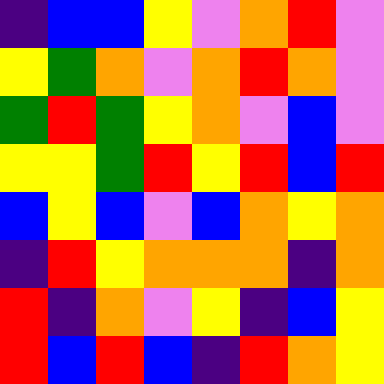[["indigo", "blue", "blue", "yellow", "violet", "orange", "red", "violet"], ["yellow", "green", "orange", "violet", "orange", "red", "orange", "violet"], ["green", "red", "green", "yellow", "orange", "violet", "blue", "violet"], ["yellow", "yellow", "green", "red", "yellow", "red", "blue", "red"], ["blue", "yellow", "blue", "violet", "blue", "orange", "yellow", "orange"], ["indigo", "red", "yellow", "orange", "orange", "orange", "indigo", "orange"], ["red", "indigo", "orange", "violet", "yellow", "indigo", "blue", "yellow"], ["red", "blue", "red", "blue", "indigo", "red", "orange", "yellow"]]